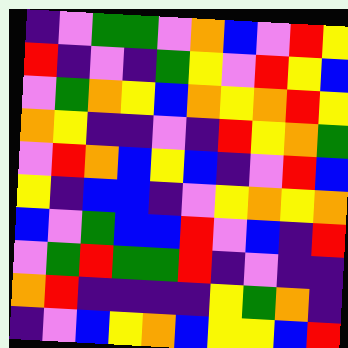[["indigo", "violet", "green", "green", "violet", "orange", "blue", "violet", "red", "yellow"], ["red", "indigo", "violet", "indigo", "green", "yellow", "violet", "red", "yellow", "blue"], ["violet", "green", "orange", "yellow", "blue", "orange", "yellow", "orange", "red", "yellow"], ["orange", "yellow", "indigo", "indigo", "violet", "indigo", "red", "yellow", "orange", "green"], ["violet", "red", "orange", "blue", "yellow", "blue", "indigo", "violet", "red", "blue"], ["yellow", "indigo", "blue", "blue", "indigo", "violet", "yellow", "orange", "yellow", "orange"], ["blue", "violet", "green", "blue", "blue", "red", "violet", "blue", "indigo", "red"], ["violet", "green", "red", "green", "green", "red", "indigo", "violet", "indigo", "indigo"], ["orange", "red", "indigo", "indigo", "indigo", "indigo", "yellow", "green", "orange", "indigo"], ["indigo", "violet", "blue", "yellow", "orange", "blue", "yellow", "yellow", "blue", "red"]]